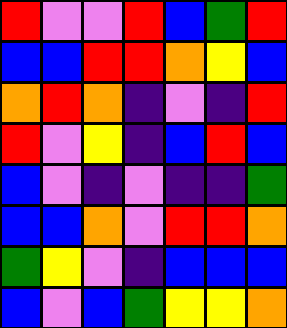[["red", "violet", "violet", "red", "blue", "green", "red"], ["blue", "blue", "red", "red", "orange", "yellow", "blue"], ["orange", "red", "orange", "indigo", "violet", "indigo", "red"], ["red", "violet", "yellow", "indigo", "blue", "red", "blue"], ["blue", "violet", "indigo", "violet", "indigo", "indigo", "green"], ["blue", "blue", "orange", "violet", "red", "red", "orange"], ["green", "yellow", "violet", "indigo", "blue", "blue", "blue"], ["blue", "violet", "blue", "green", "yellow", "yellow", "orange"]]